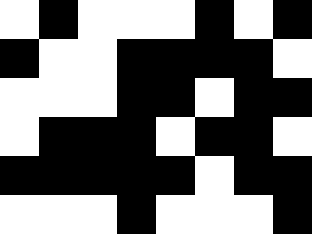[["white", "black", "white", "white", "white", "black", "white", "black"], ["black", "white", "white", "black", "black", "black", "black", "white"], ["white", "white", "white", "black", "black", "white", "black", "black"], ["white", "black", "black", "black", "white", "black", "black", "white"], ["black", "black", "black", "black", "black", "white", "black", "black"], ["white", "white", "white", "black", "white", "white", "white", "black"]]